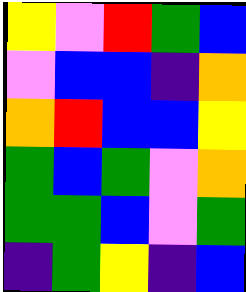[["yellow", "violet", "red", "green", "blue"], ["violet", "blue", "blue", "indigo", "orange"], ["orange", "red", "blue", "blue", "yellow"], ["green", "blue", "green", "violet", "orange"], ["green", "green", "blue", "violet", "green"], ["indigo", "green", "yellow", "indigo", "blue"]]